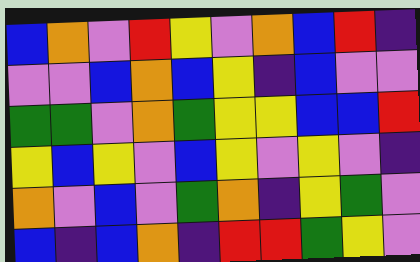[["blue", "orange", "violet", "red", "yellow", "violet", "orange", "blue", "red", "indigo"], ["violet", "violet", "blue", "orange", "blue", "yellow", "indigo", "blue", "violet", "violet"], ["green", "green", "violet", "orange", "green", "yellow", "yellow", "blue", "blue", "red"], ["yellow", "blue", "yellow", "violet", "blue", "yellow", "violet", "yellow", "violet", "indigo"], ["orange", "violet", "blue", "violet", "green", "orange", "indigo", "yellow", "green", "violet"], ["blue", "indigo", "blue", "orange", "indigo", "red", "red", "green", "yellow", "violet"]]